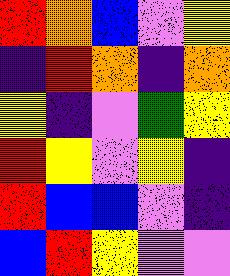[["red", "orange", "blue", "violet", "yellow"], ["indigo", "red", "orange", "indigo", "orange"], ["yellow", "indigo", "violet", "green", "yellow"], ["red", "yellow", "violet", "yellow", "indigo"], ["red", "blue", "blue", "violet", "indigo"], ["blue", "red", "yellow", "violet", "violet"]]